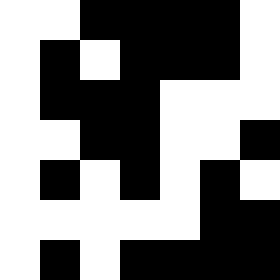[["white", "white", "black", "black", "black", "black", "white"], ["white", "black", "white", "black", "black", "black", "white"], ["white", "black", "black", "black", "white", "white", "white"], ["white", "white", "black", "black", "white", "white", "black"], ["white", "black", "white", "black", "white", "black", "white"], ["white", "white", "white", "white", "white", "black", "black"], ["white", "black", "white", "black", "black", "black", "black"]]